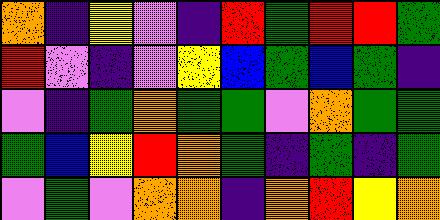[["orange", "indigo", "yellow", "violet", "indigo", "red", "green", "red", "red", "green"], ["red", "violet", "indigo", "violet", "yellow", "blue", "green", "blue", "green", "indigo"], ["violet", "indigo", "green", "orange", "green", "green", "violet", "orange", "green", "green"], ["green", "blue", "yellow", "red", "orange", "green", "indigo", "green", "indigo", "green"], ["violet", "green", "violet", "orange", "orange", "indigo", "orange", "red", "yellow", "orange"]]